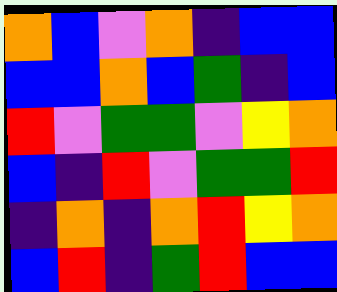[["orange", "blue", "violet", "orange", "indigo", "blue", "blue"], ["blue", "blue", "orange", "blue", "green", "indigo", "blue"], ["red", "violet", "green", "green", "violet", "yellow", "orange"], ["blue", "indigo", "red", "violet", "green", "green", "red"], ["indigo", "orange", "indigo", "orange", "red", "yellow", "orange"], ["blue", "red", "indigo", "green", "red", "blue", "blue"]]